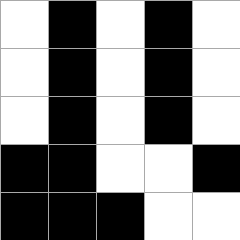[["white", "black", "white", "black", "white"], ["white", "black", "white", "black", "white"], ["white", "black", "white", "black", "white"], ["black", "black", "white", "white", "black"], ["black", "black", "black", "white", "white"]]